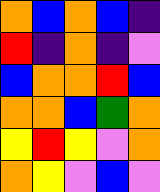[["orange", "blue", "orange", "blue", "indigo"], ["red", "indigo", "orange", "indigo", "violet"], ["blue", "orange", "orange", "red", "blue"], ["orange", "orange", "blue", "green", "orange"], ["yellow", "red", "yellow", "violet", "orange"], ["orange", "yellow", "violet", "blue", "violet"]]